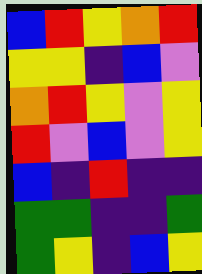[["blue", "red", "yellow", "orange", "red"], ["yellow", "yellow", "indigo", "blue", "violet"], ["orange", "red", "yellow", "violet", "yellow"], ["red", "violet", "blue", "violet", "yellow"], ["blue", "indigo", "red", "indigo", "indigo"], ["green", "green", "indigo", "indigo", "green"], ["green", "yellow", "indigo", "blue", "yellow"]]